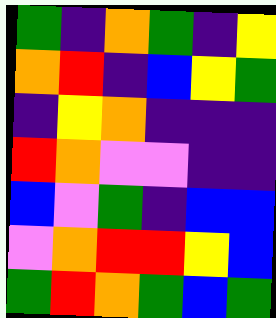[["green", "indigo", "orange", "green", "indigo", "yellow"], ["orange", "red", "indigo", "blue", "yellow", "green"], ["indigo", "yellow", "orange", "indigo", "indigo", "indigo"], ["red", "orange", "violet", "violet", "indigo", "indigo"], ["blue", "violet", "green", "indigo", "blue", "blue"], ["violet", "orange", "red", "red", "yellow", "blue"], ["green", "red", "orange", "green", "blue", "green"]]